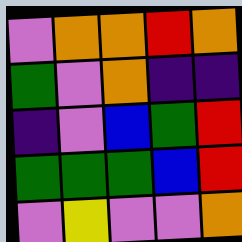[["violet", "orange", "orange", "red", "orange"], ["green", "violet", "orange", "indigo", "indigo"], ["indigo", "violet", "blue", "green", "red"], ["green", "green", "green", "blue", "red"], ["violet", "yellow", "violet", "violet", "orange"]]